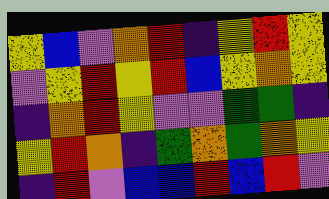[["yellow", "blue", "violet", "orange", "red", "indigo", "yellow", "red", "yellow"], ["violet", "yellow", "red", "yellow", "red", "blue", "yellow", "orange", "yellow"], ["indigo", "orange", "red", "yellow", "violet", "violet", "green", "green", "indigo"], ["yellow", "red", "orange", "indigo", "green", "orange", "green", "orange", "yellow"], ["indigo", "red", "violet", "blue", "blue", "red", "blue", "red", "violet"]]